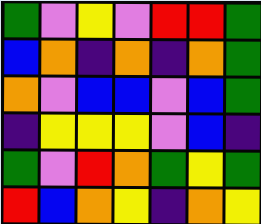[["green", "violet", "yellow", "violet", "red", "red", "green"], ["blue", "orange", "indigo", "orange", "indigo", "orange", "green"], ["orange", "violet", "blue", "blue", "violet", "blue", "green"], ["indigo", "yellow", "yellow", "yellow", "violet", "blue", "indigo"], ["green", "violet", "red", "orange", "green", "yellow", "green"], ["red", "blue", "orange", "yellow", "indigo", "orange", "yellow"]]